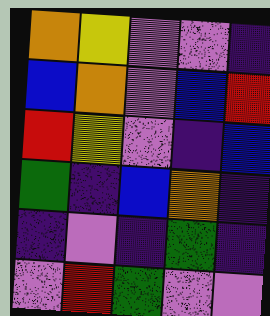[["orange", "yellow", "violet", "violet", "indigo"], ["blue", "orange", "violet", "blue", "red"], ["red", "yellow", "violet", "indigo", "blue"], ["green", "indigo", "blue", "orange", "indigo"], ["indigo", "violet", "indigo", "green", "indigo"], ["violet", "red", "green", "violet", "violet"]]